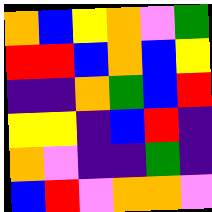[["orange", "blue", "yellow", "orange", "violet", "green"], ["red", "red", "blue", "orange", "blue", "yellow"], ["indigo", "indigo", "orange", "green", "blue", "red"], ["yellow", "yellow", "indigo", "blue", "red", "indigo"], ["orange", "violet", "indigo", "indigo", "green", "indigo"], ["blue", "red", "violet", "orange", "orange", "violet"]]